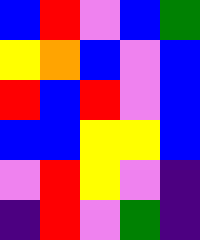[["blue", "red", "violet", "blue", "green"], ["yellow", "orange", "blue", "violet", "blue"], ["red", "blue", "red", "violet", "blue"], ["blue", "blue", "yellow", "yellow", "blue"], ["violet", "red", "yellow", "violet", "indigo"], ["indigo", "red", "violet", "green", "indigo"]]